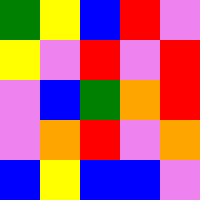[["green", "yellow", "blue", "red", "violet"], ["yellow", "violet", "red", "violet", "red"], ["violet", "blue", "green", "orange", "red"], ["violet", "orange", "red", "violet", "orange"], ["blue", "yellow", "blue", "blue", "violet"]]